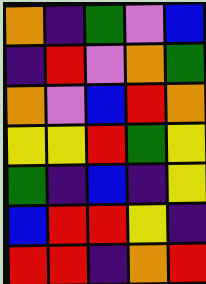[["orange", "indigo", "green", "violet", "blue"], ["indigo", "red", "violet", "orange", "green"], ["orange", "violet", "blue", "red", "orange"], ["yellow", "yellow", "red", "green", "yellow"], ["green", "indigo", "blue", "indigo", "yellow"], ["blue", "red", "red", "yellow", "indigo"], ["red", "red", "indigo", "orange", "red"]]